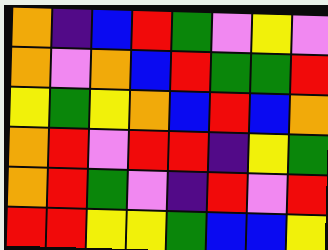[["orange", "indigo", "blue", "red", "green", "violet", "yellow", "violet"], ["orange", "violet", "orange", "blue", "red", "green", "green", "red"], ["yellow", "green", "yellow", "orange", "blue", "red", "blue", "orange"], ["orange", "red", "violet", "red", "red", "indigo", "yellow", "green"], ["orange", "red", "green", "violet", "indigo", "red", "violet", "red"], ["red", "red", "yellow", "yellow", "green", "blue", "blue", "yellow"]]